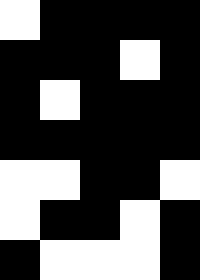[["white", "black", "black", "black", "black"], ["black", "black", "black", "white", "black"], ["black", "white", "black", "black", "black"], ["black", "black", "black", "black", "black"], ["white", "white", "black", "black", "white"], ["white", "black", "black", "white", "black"], ["black", "white", "white", "white", "black"]]